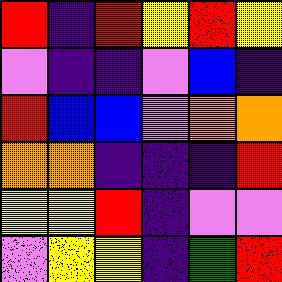[["red", "indigo", "red", "yellow", "red", "yellow"], ["violet", "indigo", "indigo", "violet", "blue", "indigo"], ["red", "blue", "blue", "violet", "orange", "orange"], ["orange", "orange", "indigo", "indigo", "indigo", "red"], ["yellow", "yellow", "red", "indigo", "violet", "violet"], ["violet", "yellow", "yellow", "indigo", "green", "red"]]